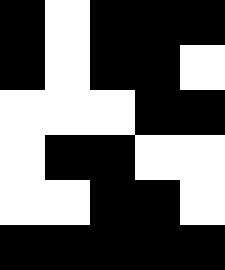[["black", "white", "black", "black", "black"], ["black", "white", "black", "black", "white"], ["white", "white", "white", "black", "black"], ["white", "black", "black", "white", "white"], ["white", "white", "black", "black", "white"], ["black", "black", "black", "black", "black"]]